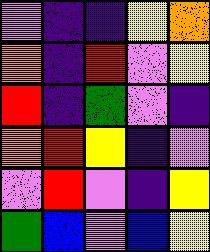[["violet", "indigo", "indigo", "yellow", "orange"], ["orange", "indigo", "red", "violet", "yellow"], ["red", "indigo", "green", "violet", "indigo"], ["orange", "red", "yellow", "indigo", "violet"], ["violet", "red", "violet", "indigo", "yellow"], ["green", "blue", "violet", "blue", "yellow"]]